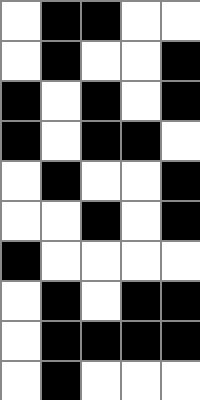[["white", "black", "black", "white", "white"], ["white", "black", "white", "white", "black"], ["black", "white", "black", "white", "black"], ["black", "white", "black", "black", "white"], ["white", "black", "white", "white", "black"], ["white", "white", "black", "white", "black"], ["black", "white", "white", "white", "white"], ["white", "black", "white", "black", "black"], ["white", "black", "black", "black", "black"], ["white", "black", "white", "white", "white"]]